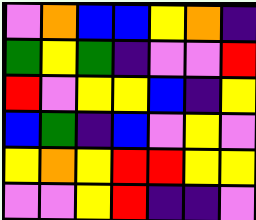[["violet", "orange", "blue", "blue", "yellow", "orange", "indigo"], ["green", "yellow", "green", "indigo", "violet", "violet", "red"], ["red", "violet", "yellow", "yellow", "blue", "indigo", "yellow"], ["blue", "green", "indigo", "blue", "violet", "yellow", "violet"], ["yellow", "orange", "yellow", "red", "red", "yellow", "yellow"], ["violet", "violet", "yellow", "red", "indigo", "indigo", "violet"]]